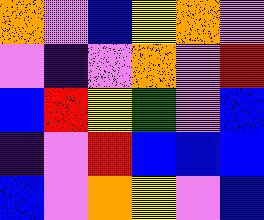[["orange", "violet", "blue", "yellow", "orange", "violet"], ["violet", "indigo", "violet", "orange", "violet", "red"], ["blue", "red", "yellow", "green", "violet", "blue"], ["indigo", "violet", "red", "blue", "blue", "blue"], ["blue", "violet", "orange", "yellow", "violet", "blue"]]